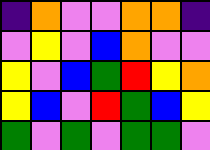[["indigo", "orange", "violet", "violet", "orange", "orange", "indigo"], ["violet", "yellow", "violet", "blue", "orange", "violet", "violet"], ["yellow", "violet", "blue", "green", "red", "yellow", "orange"], ["yellow", "blue", "violet", "red", "green", "blue", "yellow"], ["green", "violet", "green", "violet", "green", "green", "violet"]]